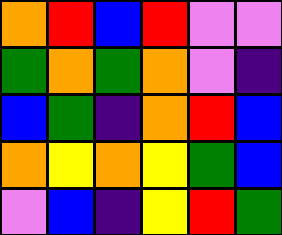[["orange", "red", "blue", "red", "violet", "violet"], ["green", "orange", "green", "orange", "violet", "indigo"], ["blue", "green", "indigo", "orange", "red", "blue"], ["orange", "yellow", "orange", "yellow", "green", "blue"], ["violet", "blue", "indigo", "yellow", "red", "green"]]